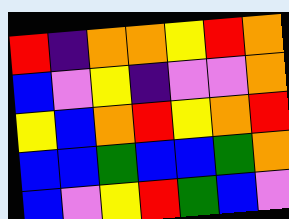[["red", "indigo", "orange", "orange", "yellow", "red", "orange"], ["blue", "violet", "yellow", "indigo", "violet", "violet", "orange"], ["yellow", "blue", "orange", "red", "yellow", "orange", "red"], ["blue", "blue", "green", "blue", "blue", "green", "orange"], ["blue", "violet", "yellow", "red", "green", "blue", "violet"]]